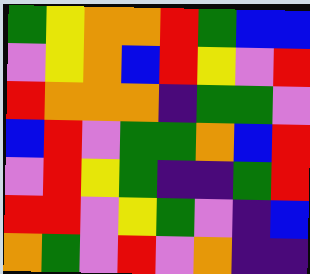[["green", "yellow", "orange", "orange", "red", "green", "blue", "blue"], ["violet", "yellow", "orange", "blue", "red", "yellow", "violet", "red"], ["red", "orange", "orange", "orange", "indigo", "green", "green", "violet"], ["blue", "red", "violet", "green", "green", "orange", "blue", "red"], ["violet", "red", "yellow", "green", "indigo", "indigo", "green", "red"], ["red", "red", "violet", "yellow", "green", "violet", "indigo", "blue"], ["orange", "green", "violet", "red", "violet", "orange", "indigo", "indigo"]]